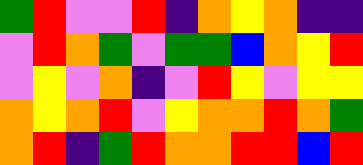[["green", "red", "violet", "violet", "red", "indigo", "orange", "yellow", "orange", "indigo", "indigo"], ["violet", "red", "orange", "green", "violet", "green", "green", "blue", "orange", "yellow", "red"], ["violet", "yellow", "violet", "orange", "indigo", "violet", "red", "yellow", "violet", "yellow", "yellow"], ["orange", "yellow", "orange", "red", "violet", "yellow", "orange", "orange", "red", "orange", "green"], ["orange", "red", "indigo", "green", "red", "orange", "orange", "red", "red", "blue", "red"]]